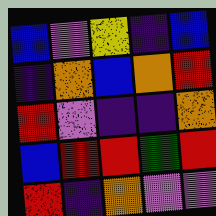[["blue", "violet", "yellow", "indigo", "blue"], ["indigo", "orange", "blue", "orange", "red"], ["red", "violet", "indigo", "indigo", "orange"], ["blue", "red", "red", "green", "red"], ["red", "indigo", "orange", "violet", "violet"]]